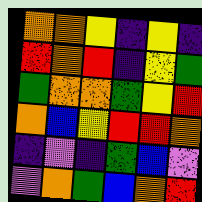[["orange", "orange", "yellow", "indigo", "yellow", "indigo"], ["red", "orange", "red", "indigo", "yellow", "green"], ["green", "orange", "orange", "green", "yellow", "red"], ["orange", "blue", "yellow", "red", "red", "orange"], ["indigo", "violet", "indigo", "green", "blue", "violet"], ["violet", "orange", "green", "blue", "orange", "red"]]